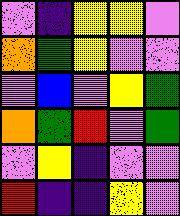[["violet", "indigo", "yellow", "yellow", "violet"], ["orange", "green", "yellow", "violet", "violet"], ["violet", "blue", "violet", "yellow", "green"], ["orange", "green", "red", "violet", "green"], ["violet", "yellow", "indigo", "violet", "violet"], ["red", "indigo", "indigo", "yellow", "violet"]]